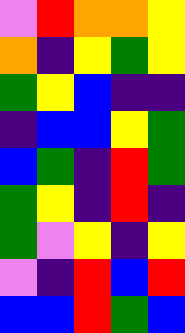[["violet", "red", "orange", "orange", "yellow"], ["orange", "indigo", "yellow", "green", "yellow"], ["green", "yellow", "blue", "indigo", "indigo"], ["indigo", "blue", "blue", "yellow", "green"], ["blue", "green", "indigo", "red", "green"], ["green", "yellow", "indigo", "red", "indigo"], ["green", "violet", "yellow", "indigo", "yellow"], ["violet", "indigo", "red", "blue", "red"], ["blue", "blue", "red", "green", "blue"]]